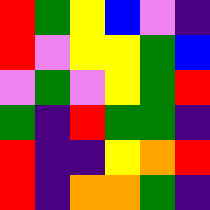[["red", "green", "yellow", "blue", "violet", "indigo"], ["red", "violet", "yellow", "yellow", "green", "blue"], ["violet", "green", "violet", "yellow", "green", "red"], ["green", "indigo", "red", "green", "green", "indigo"], ["red", "indigo", "indigo", "yellow", "orange", "red"], ["red", "indigo", "orange", "orange", "green", "indigo"]]